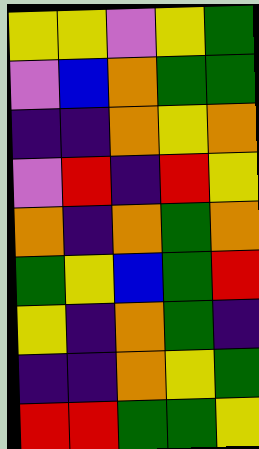[["yellow", "yellow", "violet", "yellow", "green"], ["violet", "blue", "orange", "green", "green"], ["indigo", "indigo", "orange", "yellow", "orange"], ["violet", "red", "indigo", "red", "yellow"], ["orange", "indigo", "orange", "green", "orange"], ["green", "yellow", "blue", "green", "red"], ["yellow", "indigo", "orange", "green", "indigo"], ["indigo", "indigo", "orange", "yellow", "green"], ["red", "red", "green", "green", "yellow"]]